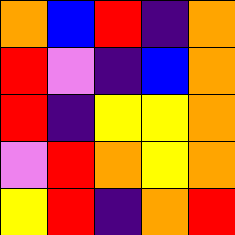[["orange", "blue", "red", "indigo", "orange"], ["red", "violet", "indigo", "blue", "orange"], ["red", "indigo", "yellow", "yellow", "orange"], ["violet", "red", "orange", "yellow", "orange"], ["yellow", "red", "indigo", "orange", "red"]]